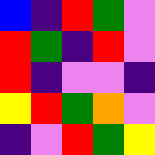[["blue", "indigo", "red", "green", "violet"], ["red", "green", "indigo", "red", "violet"], ["red", "indigo", "violet", "violet", "indigo"], ["yellow", "red", "green", "orange", "violet"], ["indigo", "violet", "red", "green", "yellow"]]